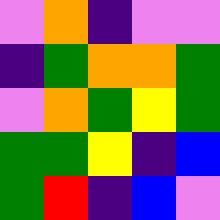[["violet", "orange", "indigo", "violet", "violet"], ["indigo", "green", "orange", "orange", "green"], ["violet", "orange", "green", "yellow", "green"], ["green", "green", "yellow", "indigo", "blue"], ["green", "red", "indigo", "blue", "violet"]]